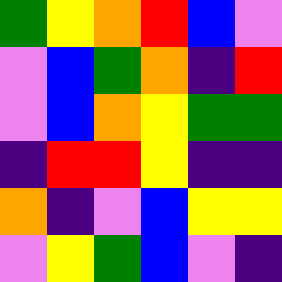[["green", "yellow", "orange", "red", "blue", "violet"], ["violet", "blue", "green", "orange", "indigo", "red"], ["violet", "blue", "orange", "yellow", "green", "green"], ["indigo", "red", "red", "yellow", "indigo", "indigo"], ["orange", "indigo", "violet", "blue", "yellow", "yellow"], ["violet", "yellow", "green", "blue", "violet", "indigo"]]